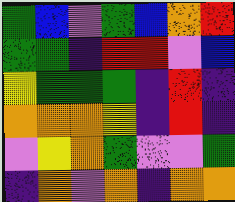[["green", "blue", "violet", "green", "blue", "orange", "red"], ["green", "green", "indigo", "red", "red", "violet", "blue"], ["yellow", "green", "green", "green", "indigo", "red", "indigo"], ["orange", "orange", "orange", "yellow", "indigo", "red", "indigo"], ["violet", "yellow", "orange", "green", "violet", "violet", "green"], ["indigo", "orange", "violet", "orange", "indigo", "orange", "orange"]]